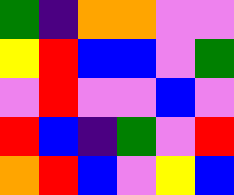[["green", "indigo", "orange", "orange", "violet", "violet"], ["yellow", "red", "blue", "blue", "violet", "green"], ["violet", "red", "violet", "violet", "blue", "violet"], ["red", "blue", "indigo", "green", "violet", "red"], ["orange", "red", "blue", "violet", "yellow", "blue"]]